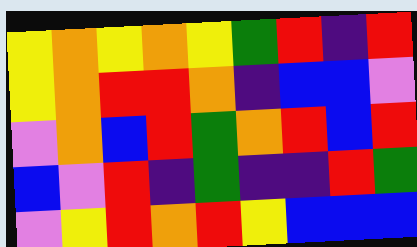[["yellow", "orange", "yellow", "orange", "yellow", "green", "red", "indigo", "red"], ["yellow", "orange", "red", "red", "orange", "indigo", "blue", "blue", "violet"], ["violet", "orange", "blue", "red", "green", "orange", "red", "blue", "red"], ["blue", "violet", "red", "indigo", "green", "indigo", "indigo", "red", "green"], ["violet", "yellow", "red", "orange", "red", "yellow", "blue", "blue", "blue"]]